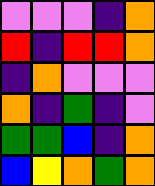[["violet", "violet", "violet", "indigo", "orange"], ["red", "indigo", "red", "red", "orange"], ["indigo", "orange", "violet", "violet", "violet"], ["orange", "indigo", "green", "indigo", "violet"], ["green", "green", "blue", "indigo", "orange"], ["blue", "yellow", "orange", "green", "orange"]]